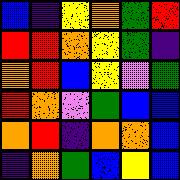[["blue", "indigo", "yellow", "orange", "green", "red"], ["red", "red", "orange", "yellow", "green", "indigo"], ["orange", "red", "blue", "yellow", "violet", "green"], ["red", "orange", "violet", "green", "blue", "blue"], ["orange", "red", "indigo", "orange", "orange", "blue"], ["indigo", "orange", "green", "blue", "yellow", "blue"]]